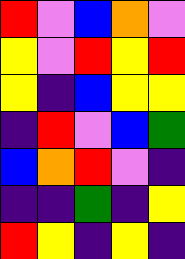[["red", "violet", "blue", "orange", "violet"], ["yellow", "violet", "red", "yellow", "red"], ["yellow", "indigo", "blue", "yellow", "yellow"], ["indigo", "red", "violet", "blue", "green"], ["blue", "orange", "red", "violet", "indigo"], ["indigo", "indigo", "green", "indigo", "yellow"], ["red", "yellow", "indigo", "yellow", "indigo"]]